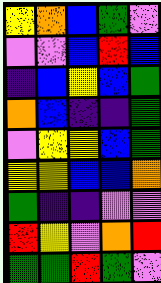[["yellow", "orange", "blue", "green", "violet"], ["violet", "violet", "blue", "red", "blue"], ["indigo", "blue", "yellow", "blue", "green"], ["orange", "blue", "indigo", "indigo", "green"], ["violet", "yellow", "yellow", "blue", "green"], ["yellow", "yellow", "blue", "blue", "orange"], ["green", "indigo", "indigo", "violet", "violet"], ["red", "yellow", "violet", "orange", "red"], ["green", "green", "red", "green", "violet"]]